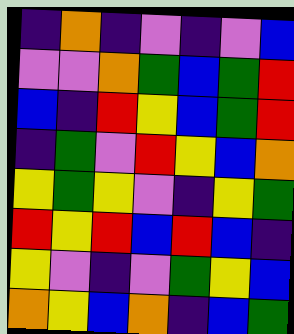[["indigo", "orange", "indigo", "violet", "indigo", "violet", "blue"], ["violet", "violet", "orange", "green", "blue", "green", "red"], ["blue", "indigo", "red", "yellow", "blue", "green", "red"], ["indigo", "green", "violet", "red", "yellow", "blue", "orange"], ["yellow", "green", "yellow", "violet", "indigo", "yellow", "green"], ["red", "yellow", "red", "blue", "red", "blue", "indigo"], ["yellow", "violet", "indigo", "violet", "green", "yellow", "blue"], ["orange", "yellow", "blue", "orange", "indigo", "blue", "green"]]